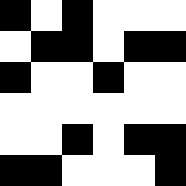[["black", "white", "black", "white", "white", "white"], ["white", "black", "black", "white", "black", "black"], ["black", "white", "white", "black", "white", "white"], ["white", "white", "white", "white", "white", "white"], ["white", "white", "black", "white", "black", "black"], ["black", "black", "white", "white", "white", "black"]]